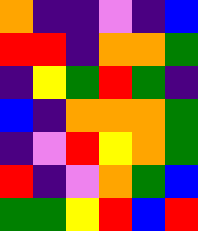[["orange", "indigo", "indigo", "violet", "indigo", "blue"], ["red", "red", "indigo", "orange", "orange", "green"], ["indigo", "yellow", "green", "red", "green", "indigo"], ["blue", "indigo", "orange", "orange", "orange", "green"], ["indigo", "violet", "red", "yellow", "orange", "green"], ["red", "indigo", "violet", "orange", "green", "blue"], ["green", "green", "yellow", "red", "blue", "red"]]